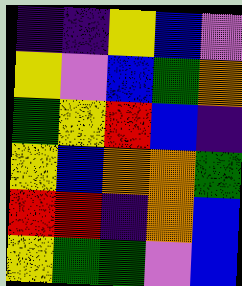[["indigo", "indigo", "yellow", "blue", "violet"], ["yellow", "violet", "blue", "green", "orange"], ["green", "yellow", "red", "blue", "indigo"], ["yellow", "blue", "orange", "orange", "green"], ["red", "red", "indigo", "orange", "blue"], ["yellow", "green", "green", "violet", "blue"]]